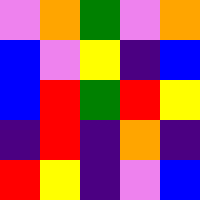[["violet", "orange", "green", "violet", "orange"], ["blue", "violet", "yellow", "indigo", "blue"], ["blue", "red", "green", "red", "yellow"], ["indigo", "red", "indigo", "orange", "indigo"], ["red", "yellow", "indigo", "violet", "blue"]]